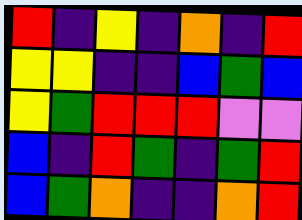[["red", "indigo", "yellow", "indigo", "orange", "indigo", "red"], ["yellow", "yellow", "indigo", "indigo", "blue", "green", "blue"], ["yellow", "green", "red", "red", "red", "violet", "violet"], ["blue", "indigo", "red", "green", "indigo", "green", "red"], ["blue", "green", "orange", "indigo", "indigo", "orange", "red"]]